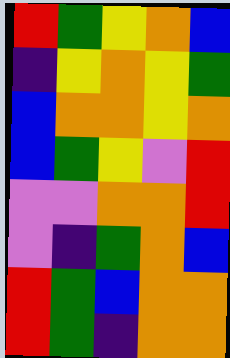[["red", "green", "yellow", "orange", "blue"], ["indigo", "yellow", "orange", "yellow", "green"], ["blue", "orange", "orange", "yellow", "orange"], ["blue", "green", "yellow", "violet", "red"], ["violet", "violet", "orange", "orange", "red"], ["violet", "indigo", "green", "orange", "blue"], ["red", "green", "blue", "orange", "orange"], ["red", "green", "indigo", "orange", "orange"]]